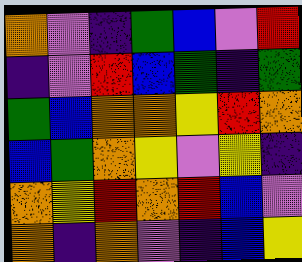[["orange", "violet", "indigo", "green", "blue", "violet", "red"], ["indigo", "violet", "red", "blue", "green", "indigo", "green"], ["green", "blue", "orange", "orange", "yellow", "red", "orange"], ["blue", "green", "orange", "yellow", "violet", "yellow", "indigo"], ["orange", "yellow", "red", "orange", "red", "blue", "violet"], ["orange", "indigo", "orange", "violet", "indigo", "blue", "yellow"]]